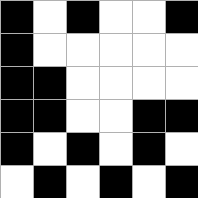[["black", "white", "black", "white", "white", "black"], ["black", "white", "white", "white", "white", "white"], ["black", "black", "white", "white", "white", "white"], ["black", "black", "white", "white", "black", "black"], ["black", "white", "black", "white", "black", "white"], ["white", "black", "white", "black", "white", "black"]]